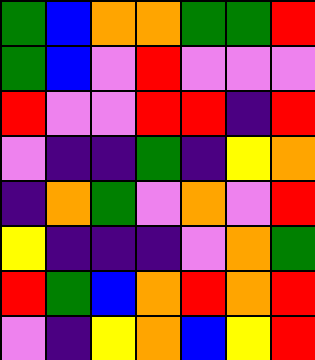[["green", "blue", "orange", "orange", "green", "green", "red"], ["green", "blue", "violet", "red", "violet", "violet", "violet"], ["red", "violet", "violet", "red", "red", "indigo", "red"], ["violet", "indigo", "indigo", "green", "indigo", "yellow", "orange"], ["indigo", "orange", "green", "violet", "orange", "violet", "red"], ["yellow", "indigo", "indigo", "indigo", "violet", "orange", "green"], ["red", "green", "blue", "orange", "red", "orange", "red"], ["violet", "indigo", "yellow", "orange", "blue", "yellow", "red"]]